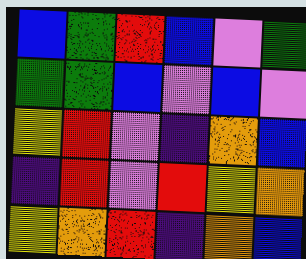[["blue", "green", "red", "blue", "violet", "green"], ["green", "green", "blue", "violet", "blue", "violet"], ["yellow", "red", "violet", "indigo", "orange", "blue"], ["indigo", "red", "violet", "red", "yellow", "orange"], ["yellow", "orange", "red", "indigo", "orange", "blue"]]